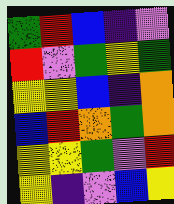[["green", "red", "blue", "indigo", "violet"], ["red", "violet", "green", "yellow", "green"], ["yellow", "yellow", "blue", "indigo", "orange"], ["blue", "red", "orange", "green", "orange"], ["yellow", "yellow", "green", "violet", "red"], ["yellow", "indigo", "violet", "blue", "yellow"]]